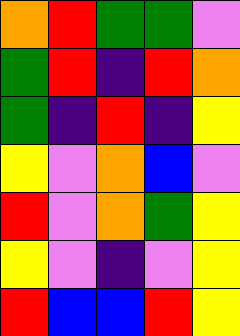[["orange", "red", "green", "green", "violet"], ["green", "red", "indigo", "red", "orange"], ["green", "indigo", "red", "indigo", "yellow"], ["yellow", "violet", "orange", "blue", "violet"], ["red", "violet", "orange", "green", "yellow"], ["yellow", "violet", "indigo", "violet", "yellow"], ["red", "blue", "blue", "red", "yellow"]]